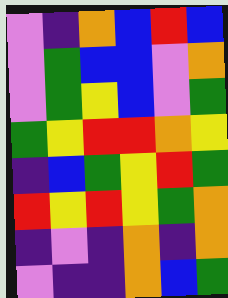[["violet", "indigo", "orange", "blue", "red", "blue"], ["violet", "green", "blue", "blue", "violet", "orange"], ["violet", "green", "yellow", "blue", "violet", "green"], ["green", "yellow", "red", "red", "orange", "yellow"], ["indigo", "blue", "green", "yellow", "red", "green"], ["red", "yellow", "red", "yellow", "green", "orange"], ["indigo", "violet", "indigo", "orange", "indigo", "orange"], ["violet", "indigo", "indigo", "orange", "blue", "green"]]